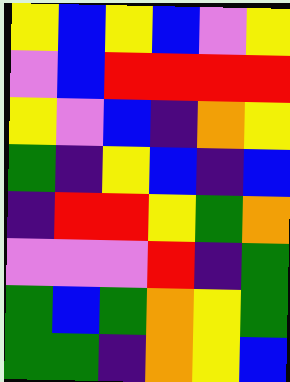[["yellow", "blue", "yellow", "blue", "violet", "yellow"], ["violet", "blue", "red", "red", "red", "red"], ["yellow", "violet", "blue", "indigo", "orange", "yellow"], ["green", "indigo", "yellow", "blue", "indigo", "blue"], ["indigo", "red", "red", "yellow", "green", "orange"], ["violet", "violet", "violet", "red", "indigo", "green"], ["green", "blue", "green", "orange", "yellow", "green"], ["green", "green", "indigo", "orange", "yellow", "blue"]]